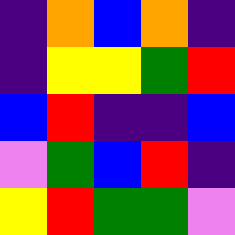[["indigo", "orange", "blue", "orange", "indigo"], ["indigo", "yellow", "yellow", "green", "red"], ["blue", "red", "indigo", "indigo", "blue"], ["violet", "green", "blue", "red", "indigo"], ["yellow", "red", "green", "green", "violet"]]